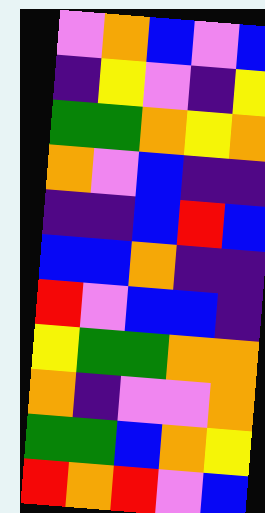[["violet", "orange", "blue", "violet", "blue"], ["indigo", "yellow", "violet", "indigo", "yellow"], ["green", "green", "orange", "yellow", "orange"], ["orange", "violet", "blue", "indigo", "indigo"], ["indigo", "indigo", "blue", "red", "blue"], ["blue", "blue", "orange", "indigo", "indigo"], ["red", "violet", "blue", "blue", "indigo"], ["yellow", "green", "green", "orange", "orange"], ["orange", "indigo", "violet", "violet", "orange"], ["green", "green", "blue", "orange", "yellow"], ["red", "orange", "red", "violet", "blue"]]